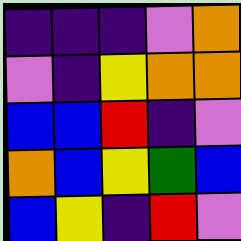[["indigo", "indigo", "indigo", "violet", "orange"], ["violet", "indigo", "yellow", "orange", "orange"], ["blue", "blue", "red", "indigo", "violet"], ["orange", "blue", "yellow", "green", "blue"], ["blue", "yellow", "indigo", "red", "violet"]]